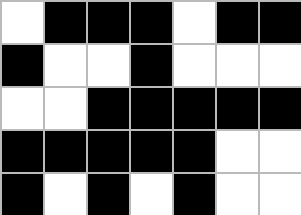[["white", "black", "black", "black", "white", "black", "black"], ["black", "white", "white", "black", "white", "white", "white"], ["white", "white", "black", "black", "black", "black", "black"], ["black", "black", "black", "black", "black", "white", "white"], ["black", "white", "black", "white", "black", "white", "white"]]